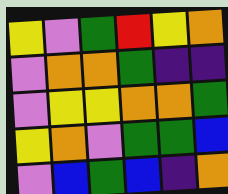[["yellow", "violet", "green", "red", "yellow", "orange"], ["violet", "orange", "orange", "green", "indigo", "indigo"], ["violet", "yellow", "yellow", "orange", "orange", "green"], ["yellow", "orange", "violet", "green", "green", "blue"], ["violet", "blue", "green", "blue", "indigo", "orange"]]